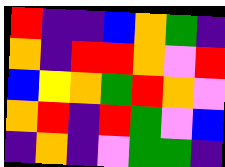[["red", "indigo", "indigo", "blue", "orange", "green", "indigo"], ["orange", "indigo", "red", "red", "orange", "violet", "red"], ["blue", "yellow", "orange", "green", "red", "orange", "violet"], ["orange", "red", "indigo", "red", "green", "violet", "blue"], ["indigo", "orange", "indigo", "violet", "green", "green", "indigo"]]